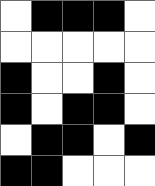[["white", "black", "black", "black", "white"], ["white", "white", "white", "white", "white"], ["black", "white", "white", "black", "white"], ["black", "white", "black", "black", "white"], ["white", "black", "black", "white", "black"], ["black", "black", "white", "white", "white"]]